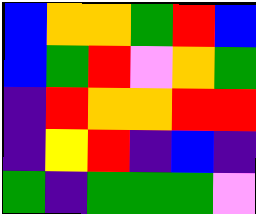[["blue", "orange", "orange", "green", "red", "blue"], ["blue", "green", "red", "violet", "orange", "green"], ["indigo", "red", "orange", "orange", "red", "red"], ["indigo", "yellow", "red", "indigo", "blue", "indigo"], ["green", "indigo", "green", "green", "green", "violet"]]